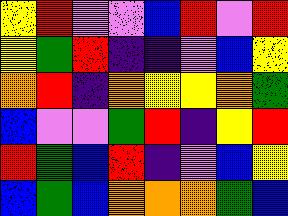[["yellow", "red", "violet", "violet", "blue", "red", "violet", "red"], ["yellow", "green", "red", "indigo", "indigo", "violet", "blue", "yellow"], ["orange", "red", "indigo", "orange", "yellow", "yellow", "orange", "green"], ["blue", "violet", "violet", "green", "red", "indigo", "yellow", "red"], ["red", "green", "blue", "red", "indigo", "violet", "blue", "yellow"], ["blue", "green", "blue", "orange", "orange", "orange", "green", "blue"]]